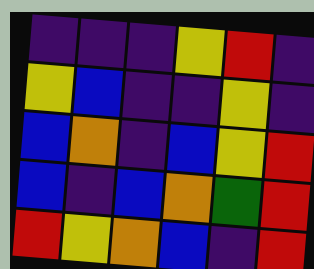[["indigo", "indigo", "indigo", "yellow", "red", "indigo"], ["yellow", "blue", "indigo", "indigo", "yellow", "indigo"], ["blue", "orange", "indigo", "blue", "yellow", "red"], ["blue", "indigo", "blue", "orange", "green", "red"], ["red", "yellow", "orange", "blue", "indigo", "red"]]